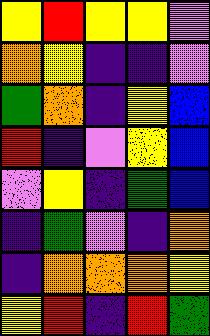[["yellow", "red", "yellow", "yellow", "violet"], ["orange", "yellow", "indigo", "indigo", "violet"], ["green", "orange", "indigo", "yellow", "blue"], ["red", "indigo", "violet", "yellow", "blue"], ["violet", "yellow", "indigo", "green", "blue"], ["indigo", "green", "violet", "indigo", "orange"], ["indigo", "orange", "orange", "orange", "yellow"], ["yellow", "red", "indigo", "red", "green"]]